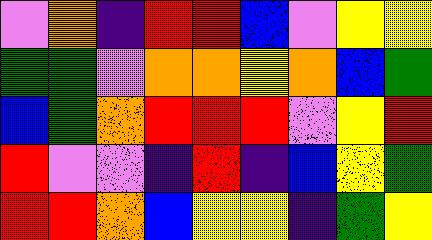[["violet", "orange", "indigo", "red", "red", "blue", "violet", "yellow", "yellow"], ["green", "green", "violet", "orange", "orange", "yellow", "orange", "blue", "green"], ["blue", "green", "orange", "red", "red", "red", "violet", "yellow", "red"], ["red", "violet", "violet", "indigo", "red", "indigo", "blue", "yellow", "green"], ["red", "red", "orange", "blue", "yellow", "yellow", "indigo", "green", "yellow"]]